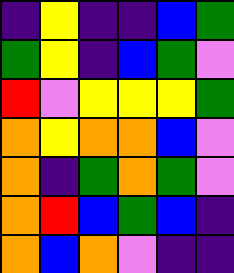[["indigo", "yellow", "indigo", "indigo", "blue", "green"], ["green", "yellow", "indigo", "blue", "green", "violet"], ["red", "violet", "yellow", "yellow", "yellow", "green"], ["orange", "yellow", "orange", "orange", "blue", "violet"], ["orange", "indigo", "green", "orange", "green", "violet"], ["orange", "red", "blue", "green", "blue", "indigo"], ["orange", "blue", "orange", "violet", "indigo", "indigo"]]